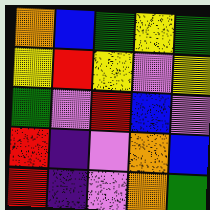[["orange", "blue", "green", "yellow", "green"], ["yellow", "red", "yellow", "violet", "yellow"], ["green", "violet", "red", "blue", "violet"], ["red", "indigo", "violet", "orange", "blue"], ["red", "indigo", "violet", "orange", "green"]]